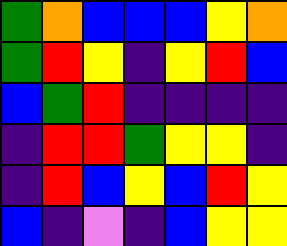[["green", "orange", "blue", "blue", "blue", "yellow", "orange"], ["green", "red", "yellow", "indigo", "yellow", "red", "blue"], ["blue", "green", "red", "indigo", "indigo", "indigo", "indigo"], ["indigo", "red", "red", "green", "yellow", "yellow", "indigo"], ["indigo", "red", "blue", "yellow", "blue", "red", "yellow"], ["blue", "indigo", "violet", "indigo", "blue", "yellow", "yellow"]]